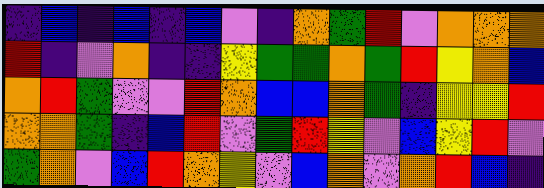[["indigo", "blue", "indigo", "blue", "indigo", "blue", "violet", "indigo", "orange", "green", "red", "violet", "orange", "orange", "orange"], ["red", "indigo", "violet", "orange", "indigo", "indigo", "yellow", "green", "green", "orange", "green", "red", "yellow", "orange", "blue"], ["orange", "red", "green", "violet", "violet", "red", "orange", "blue", "blue", "orange", "green", "indigo", "yellow", "yellow", "red"], ["orange", "orange", "green", "indigo", "blue", "red", "violet", "green", "red", "yellow", "violet", "blue", "yellow", "red", "violet"], ["green", "orange", "violet", "blue", "red", "orange", "yellow", "violet", "blue", "orange", "violet", "orange", "red", "blue", "indigo"]]